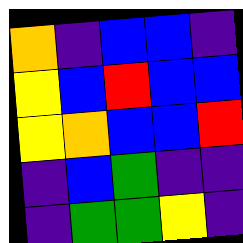[["orange", "indigo", "blue", "blue", "indigo"], ["yellow", "blue", "red", "blue", "blue"], ["yellow", "orange", "blue", "blue", "red"], ["indigo", "blue", "green", "indigo", "indigo"], ["indigo", "green", "green", "yellow", "indigo"]]